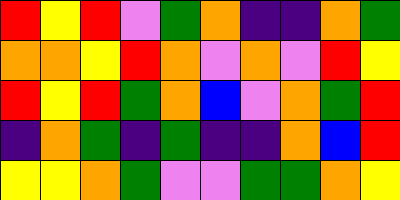[["red", "yellow", "red", "violet", "green", "orange", "indigo", "indigo", "orange", "green"], ["orange", "orange", "yellow", "red", "orange", "violet", "orange", "violet", "red", "yellow"], ["red", "yellow", "red", "green", "orange", "blue", "violet", "orange", "green", "red"], ["indigo", "orange", "green", "indigo", "green", "indigo", "indigo", "orange", "blue", "red"], ["yellow", "yellow", "orange", "green", "violet", "violet", "green", "green", "orange", "yellow"]]